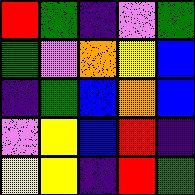[["red", "green", "indigo", "violet", "green"], ["green", "violet", "orange", "yellow", "blue"], ["indigo", "green", "blue", "orange", "blue"], ["violet", "yellow", "blue", "red", "indigo"], ["yellow", "yellow", "indigo", "red", "green"]]